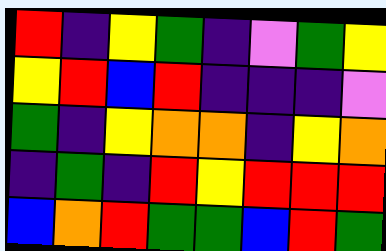[["red", "indigo", "yellow", "green", "indigo", "violet", "green", "yellow"], ["yellow", "red", "blue", "red", "indigo", "indigo", "indigo", "violet"], ["green", "indigo", "yellow", "orange", "orange", "indigo", "yellow", "orange"], ["indigo", "green", "indigo", "red", "yellow", "red", "red", "red"], ["blue", "orange", "red", "green", "green", "blue", "red", "green"]]